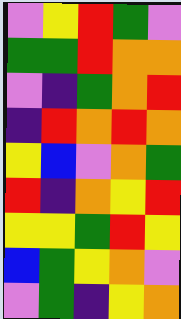[["violet", "yellow", "red", "green", "violet"], ["green", "green", "red", "orange", "orange"], ["violet", "indigo", "green", "orange", "red"], ["indigo", "red", "orange", "red", "orange"], ["yellow", "blue", "violet", "orange", "green"], ["red", "indigo", "orange", "yellow", "red"], ["yellow", "yellow", "green", "red", "yellow"], ["blue", "green", "yellow", "orange", "violet"], ["violet", "green", "indigo", "yellow", "orange"]]